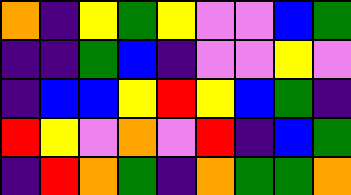[["orange", "indigo", "yellow", "green", "yellow", "violet", "violet", "blue", "green"], ["indigo", "indigo", "green", "blue", "indigo", "violet", "violet", "yellow", "violet"], ["indigo", "blue", "blue", "yellow", "red", "yellow", "blue", "green", "indigo"], ["red", "yellow", "violet", "orange", "violet", "red", "indigo", "blue", "green"], ["indigo", "red", "orange", "green", "indigo", "orange", "green", "green", "orange"]]